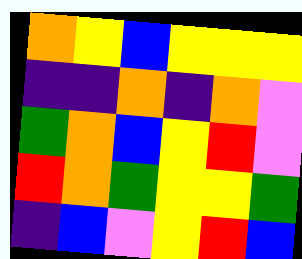[["orange", "yellow", "blue", "yellow", "yellow", "yellow"], ["indigo", "indigo", "orange", "indigo", "orange", "violet"], ["green", "orange", "blue", "yellow", "red", "violet"], ["red", "orange", "green", "yellow", "yellow", "green"], ["indigo", "blue", "violet", "yellow", "red", "blue"]]